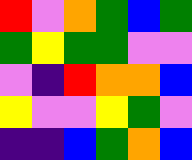[["red", "violet", "orange", "green", "blue", "green"], ["green", "yellow", "green", "green", "violet", "violet"], ["violet", "indigo", "red", "orange", "orange", "blue"], ["yellow", "violet", "violet", "yellow", "green", "violet"], ["indigo", "indigo", "blue", "green", "orange", "blue"]]